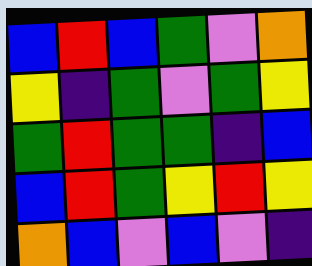[["blue", "red", "blue", "green", "violet", "orange"], ["yellow", "indigo", "green", "violet", "green", "yellow"], ["green", "red", "green", "green", "indigo", "blue"], ["blue", "red", "green", "yellow", "red", "yellow"], ["orange", "blue", "violet", "blue", "violet", "indigo"]]